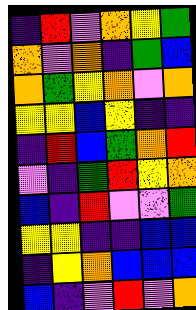[["indigo", "red", "violet", "orange", "yellow", "green"], ["orange", "violet", "orange", "indigo", "green", "blue"], ["orange", "green", "yellow", "orange", "violet", "orange"], ["yellow", "yellow", "blue", "yellow", "indigo", "indigo"], ["indigo", "red", "blue", "green", "orange", "red"], ["violet", "indigo", "green", "red", "yellow", "orange"], ["blue", "indigo", "red", "violet", "violet", "green"], ["yellow", "yellow", "indigo", "indigo", "blue", "blue"], ["indigo", "yellow", "orange", "blue", "blue", "blue"], ["blue", "indigo", "violet", "red", "violet", "orange"]]